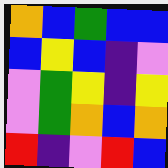[["orange", "blue", "green", "blue", "blue"], ["blue", "yellow", "blue", "indigo", "violet"], ["violet", "green", "yellow", "indigo", "yellow"], ["violet", "green", "orange", "blue", "orange"], ["red", "indigo", "violet", "red", "blue"]]